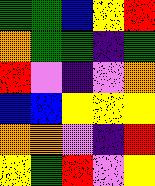[["green", "green", "blue", "yellow", "red"], ["orange", "green", "green", "indigo", "green"], ["red", "violet", "indigo", "violet", "orange"], ["blue", "blue", "yellow", "yellow", "yellow"], ["orange", "orange", "violet", "indigo", "red"], ["yellow", "green", "red", "violet", "yellow"]]